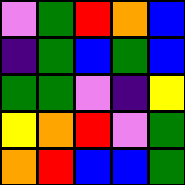[["violet", "green", "red", "orange", "blue"], ["indigo", "green", "blue", "green", "blue"], ["green", "green", "violet", "indigo", "yellow"], ["yellow", "orange", "red", "violet", "green"], ["orange", "red", "blue", "blue", "green"]]